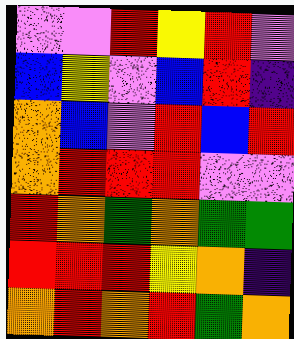[["violet", "violet", "red", "yellow", "red", "violet"], ["blue", "yellow", "violet", "blue", "red", "indigo"], ["orange", "blue", "violet", "red", "blue", "red"], ["orange", "red", "red", "red", "violet", "violet"], ["red", "orange", "green", "orange", "green", "green"], ["red", "red", "red", "yellow", "orange", "indigo"], ["orange", "red", "orange", "red", "green", "orange"]]